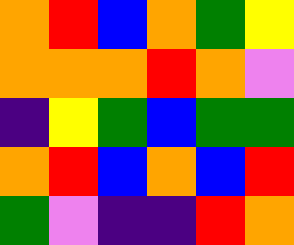[["orange", "red", "blue", "orange", "green", "yellow"], ["orange", "orange", "orange", "red", "orange", "violet"], ["indigo", "yellow", "green", "blue", "green", "green"], ["orange", "red", "blue", "orange", "blue", "red"], ["green", "violet", "indigo", "indigo", "red", "orange"]]